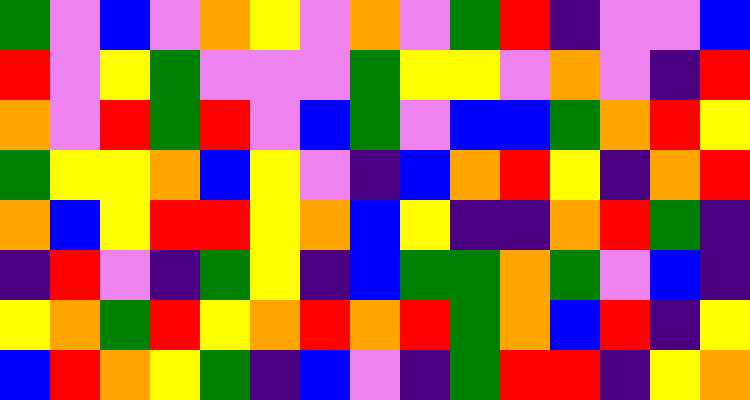[["green", "violet", "blue", "violet", "orange", "yellow", "violet", "orange", "violet", "green", "red", "indigo", "violet", "violet", "blue"], ["red", "violet", "yellow", "green", "violet", "violet", "violet", "green", "yellow", "yellow", "violet", "orange", "violet", "indigo", "red"], ["orange", "violet", "red", "green", "red", "violet", "blue", "green", "violet", "blue", "blue", "green", "orange", "red", "yellow"], ["green", "yellow", "yellow", "orange", "blue", "yellow", "violet", "indigo", "blue", "orange", "red", "yellow", "indigo", "orange", "red"], ["orange", "blue", "yellow", "red", "red", "yellow", "orange", "blue", "yellow", "indigo", "indigo", "orange", "red", "green", "indigo"], ["indigo", "red", "violet", "indigo", "green", "yellow", "indigo", "blue", "green", "green", "orange", "green", "violet", "blue", "indigo"], ["yellow", "orange", "green", "red", "yellow", "orange", "red", "orange", "red", "green", "orange", "blue", "red", "indigo", "yellow"], ["blue", "red", "orange", "yellow", "green", "indigo", "blue", "violet", "indigo", "green", "red", "red", "indigo", "yellow", "orange"]]